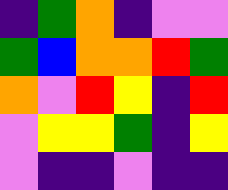[["indigo", "green", "orange", "indigo", "violet", "violet"], ["green", "blue", "orange", "orange", "red", "green"], ["orange", "violet", "red", "yellow", "indigo", "red"], ["violet", "yellow", "yellow", "green", "indigo", "yellow"], ["violet", "indigo", "indigo", "violet", "indigo", "indigo"]]